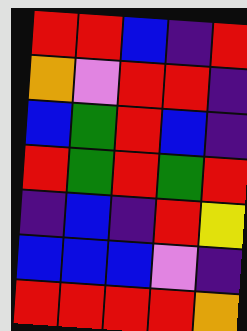[["red", "red", "blue", "indigo", "red"], ["orange", "violet", "red", "red", "indigo"], ["blue", "green", "red", "blue", "indigo"], ["red", "green", "red", "green", "red"], ["indigo", "blue", "indigo", "red", "yellow"], ["blue", "blue", "blue", "violet", "indigo"], ["red", "red", "red", "red", "orange"]]